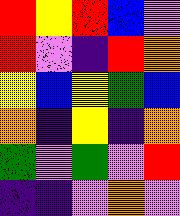[["red", "yellow", "red", "blue", "violet"], ["red", "violet", "indigo", "red", "orange"], ["yellow", "blue", "yellow", "green", "blue"], ["orange", "indigo", "yellow", "indigo", "orange"], ["green", "violet", "green", "violet", "red"], ["indigo", "indigo", "violet", "orange", "violet"]]